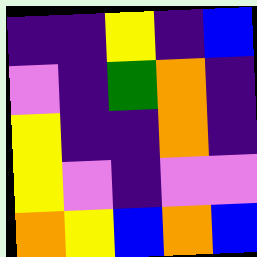[["indigo", "indigo", "yellow", "indigo", "blue"], ["violet", "indigo", "green", "orange", "indigo"], ["yellow", "indigo", "indigo", "orange", "indigo"], ["yellow", "violet", "indigo", "violet", "violet"], ["orange", "yellow", "blue", "orange", "blue"]]